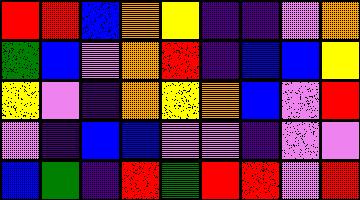[["red", "red", "blue", "orange", "yellow", "indigo", "indigo", "violet", "orange"], ["green", "blue", "violet", "orange", "red", "indigo", "blue", "blue", "yellow"], ["yellow", "violet", "indigo", "orange", "yellow", "orange", "blue", "violet", "red"], ["violet", "indigo", "blue", "blue", "violet", "violet", "indigo", "violet", "violet"], ["blue", "green", "indigo", "red", "green", "red", "red", "violet", "red"]]